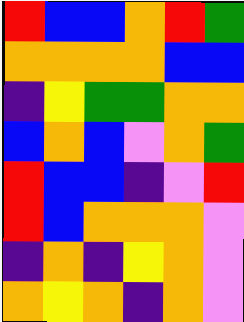[["red", "blue", "blue", "orange", "red", "green"], ["orange", "orange", "orange", "orange", "blue", "blue"], ["indigo", "yellow", "green", "green", "orange", "orange"], ["blue", "orange", "blue", "violet", "orange", "green"], ["red", "blue", "blue", "indigo", "violet", "red"], ["red", "blue", "orange", "orange", "orange", "violet"], ["indigo", "orange", "indigo", "yellow", "orange", "violet"], ["orange", "yellow", "orange", "indigo", "orange", "violet"]]